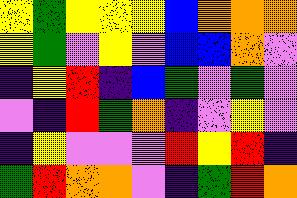[["yellow", "green", "yellow", "yellow", "yellow", "blue", "orange", "orange", "orange"], ["yellow", "green", "violet", "yellow", "violet", "blue", "blue", "orange", "violet"], ["indigo", "yellow", "red", "indigo", "blue", "green", "violet", "green", "violet"], ["violet", "indigo", "red", "green", "orange", "indigo", "violet", "yellow", "violet"], ["indigo", "yellow", "violet", "violet", "violet", "red", "yellow", "red", "indigo"], ["green", "red", "orange", "orange", "violet", "indigo", "green", "red", "orange"]]